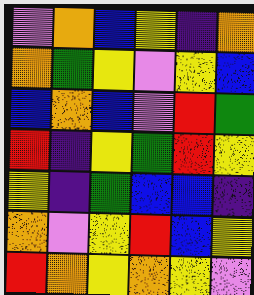[["violet", "orange", "blue", "yellow", "indigo", "orange"], ["orange", "green", "yellow", "violet", "yellow", "blue"], ["blue", "orange", "blue", "violet", "red", "green"], ["red", "indigo", "yellow", "green", "red", "yellow"], ["yellow", "indigo", "green", "blue", "blue", "indigo"], ["orange", "violet", "yellow", "red", "blue", "yellow"], ["red", "orange", "yellow", "orange", "yellow", "violet"]]